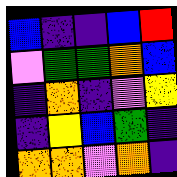[["blue", "indigo", "indigo", "blue", "red"], ["violet", "green", "green", "orange", "blue"], ["indigo", "orange", "indigo", "violet", "yellow"], ["indigo", "yellow", "blue", "green", "indigo"], ["orange", "orange", "violet", "orange", "indigo"]]